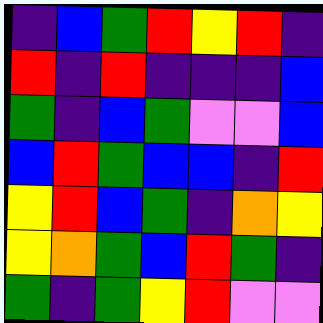[["indigo", "blue", "green", "red", "yellow", "red", "indigo"], ["red", "indigo", "red", "indigo", "indigo", "indigo", "blue"], ["green", "indigo", "blue", "green", "violet", "violet", "blue"], ["blue", "red", "green", "blue", "blue", "indigo", "red"], ["yellow", "red", "blue", "green", "indigo", "orange", "yellow"], ["yellow", "orange", "green", "blue", "red", "green", "indigo"], ["green", "indigo", "green", "yellow", "red", "violet", "violet"]]